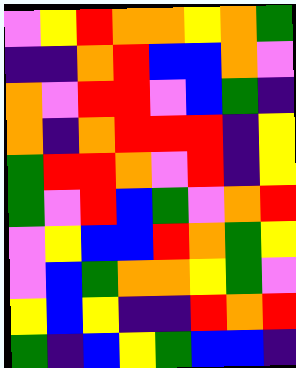[["violet", "yellow", "red", "orange", "orange", "yellow", "orange", "green"], ["indigo", "indigo", "orange", "red", "blue", "blue", "orange", "violet"], ["orange", "violet", "red", "red", "violet", "blue", "green", "indigo"], ["orange", "indigo", "orange", "red", "red", "red", "indigo", "yellow"], ["green", "red", "red", "orange", "violet", "red", "indigo", "yellow"], ["green", "violet", "red", "blue", "green", "violet", "orange", "red"], ["violet", "yellow", "blue", "blue", "red", "orange", "green", "yellow"], ["violet", "blue", "green", "orange", "orange", "yellow", "green", "violet"], ["yellow", "blue", "yellow", "indigo", "indigo", "red", "orange", "red"], ["green", "indigo", "blue", "yellow", "green", "blue", "blue", "indigo"]]